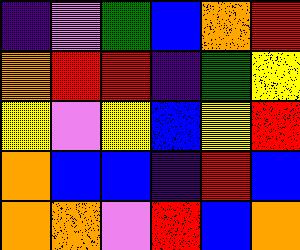[["indigo", "violet", "green", "blue", "orange", "red"], ["orange", "red", "red", "indigo", "green", "yellow"], ["yellow", "violet", "yellow", "blue", "yellow", "red"], ["orange", "blue", "blue", "indigo", "red", "blue"], ["orange", "orange", "violet", "red", "blue", "orange"]]